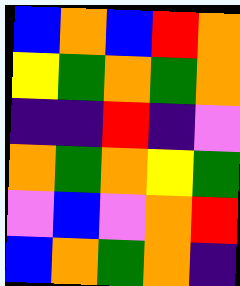[["blue", "orange", "blue", "red", "orange"], ["yellow", "green", "orange", "green", "orange"], ["indigo", "indigo", "red", "indigo", "violet"], ["orange", "green", "orange", "yellow", "green"], ["violet", "blue", "violet", "orange", "red"], ["blue", "orange", "green", "orange", "indigo"]]